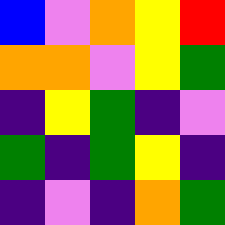[["blue", "violet", "orange", "yellow", "red"], ["orange", "orange", "violet", "yellow", "green"], ["indigo", "yellow", "green", "indigo", "violet"], ["green", "indigo", "green", "yellow", "indigo"], ["indigo", "violet", "indigo", "orange", "green"]]